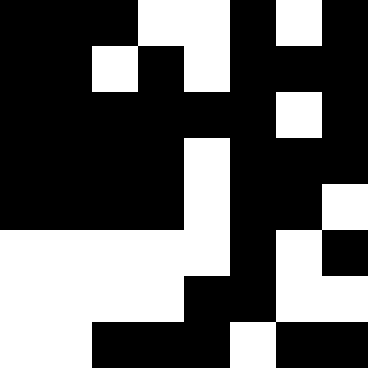[["black", "black", "black", "white", "white", "black", "white", "black"], ["black", "black", "white", "black", "white", "black", "black", "black"], ["black", "black", "black", "black", "black", "black", "white", "black"], ["black", "black", "black", "black", "white", "black", "black", "black"], ["black", "black", "black", "black", "white", "black", "black", "white"], ["white", "white", "white", "white", "white", "black", "white", "black"], ["white", "white", "white", "white", "black", "black", "white", "white"], ["white", "white", "black", "black", "black", "white", "black", "black"]]